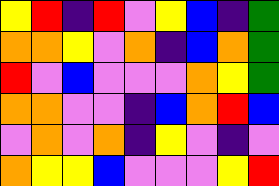[["yellow", "red", "indigo", "red", "violet", "yellow", "blue", "indigo", "green"], ["orange", "orange", "yellow", "violet", "orange", "indigo", "blue", "orange", "green"], ["red", "violet", "blue", "violet", "violet", "violet", "orange", "yellow", "green"], ["orange", "orange", "violet", "violet", "indigo", "blue", "orange", "red", "blue"], ["violet", "orange", "violet", "orange", "indigo", "yellow", "violet", "indigo", "violet"], ["orange", "yellow", "yellow", "blue", "violet", "violet", "violet", "yellow", "red"]]